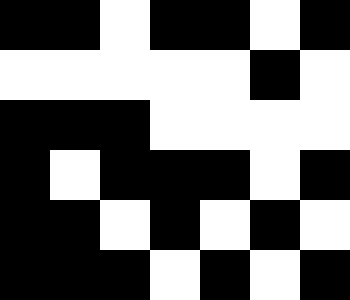[["black", "black", "white", "black", "black", "white", "black"], ["white", "white", "white", "white", "white", "black", "white"], ["black", "black", "black", "white", "white", "white", "white"], ["black", "white", "black", "black", "black", "white", "black"], ["black", "black", "white", "black", "white", "black", "white"], ["black", "black", "black", "white", "black", "white", "black"]]